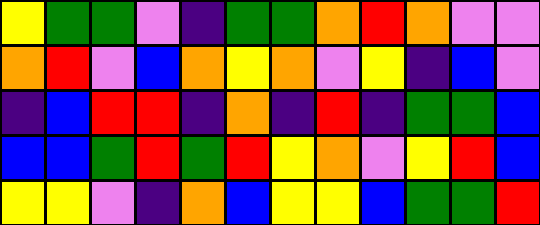[["yellow", "green", "green", "violet", "indigo", "green", "green", "orange", "red", "orange", "violet", "violet"], ["orange", "red", "violet", "blue", "orange", "yellow", "orange", "violet", "yellow", "indigo", "blue", "violet"], ["indigo", "blue", "red", "red", "indigo", "orange", "indigo", "red", "indigo", "green", "green", "blue"], ["blue", "blue", "green", "red", "green", "red", "yellow", "orange", "violet", "yellow", "red", "blue"], ["yellow", "yellow", "violet", "indigo", "orange", "blue", "yellow", "yellow", "blue", "green", "green", "red"]]